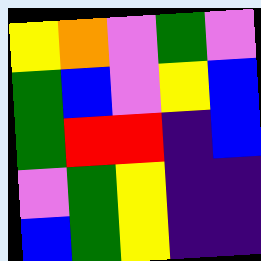[["yellow", "orange", "violet", "green", "violet"], ["green", "blue", "violet", "yellow", "blue"], ["green", "red", "red", "indigo", "blue"], ["violet", "green", "yellow", "indigo", "indigo"], ["blue", "green", "yellow", "indigo", "indigo"]]